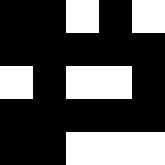[["black", "black", "white", "black", "white"], ["black", "black", "black", "black", "black"], ["white", "black", "white", "white", "black"], ["black", "black", "black", "black", "black"], ["black", "black", "white", "white", "white"]]